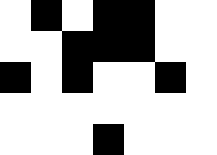[["white", "black", "white", "black", "black", "white", "white"], ["white", "white", "black", "black", "black", "white", "white"], ["black", "white", "black", "white", "white", "black", "white"], ["white", "white", "white", "white", "white", "white", "white"], ["white", "white", "white", "black", "white", "white", "white"]]